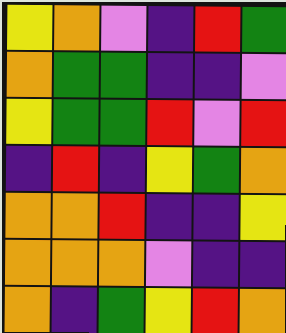[["yellow", "orange", "violet", "indigo", "red", "green"], ["orange", "green", "green", "indigo", "indigo", "violet"], ["yellow", "green", "green", "red", "violet", "red"], ["indigo", "red", "indigo", "yellow", "green", "orange"], ["orange", "orange", "red", "indigo", "indigo", "yellow"], ["orange", "orange", "orange", "violet", "indigo", "indigo"], ["orange", "indigo", "green", "yellow", "red", "orange"]]